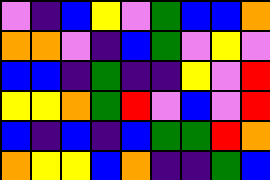[["violet", "indigo", "blue", "yellow", "violet", "green", "blue", "blue", "orange"], ["orange", "orange", "violet", "indigo", "blue", "green", "violet", "yellow", "violet"], ["blue", "blue", "indigo", "green", "indigo", "indigo", "yellow", "violet", "red"], ["yellow", "yellow", "orange", "green", "red", "violet", "blue", "violet", "red"], ["blue", "indigo", "blue", "indigo", "blue", "green", "green", "red", "orange"], ["orange", "yellow", "yellow", "blue", "orange", "indigo", "indigo", "green", "blue"]]